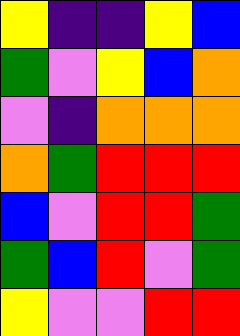[["yellow", "indigo", "indigo", "yellow", "blue"], ["green", "violet", "yellow", "blue", "orange"], ["violet", "indigo", "orange", "orange", "orange"], ["orange", "green", "red", "red", "red"], ["blue", "violet", "red", "red", "green"], ["green", "blue", "red", "violet", "green"], ["yellow", "violet", "violet", "red", "red"]]